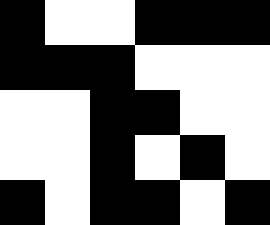[["black", "white", "white", "black", "black", "black"], ["black", "black", "black", "white", "white", "white"], ["white", "white", "black", "black", "white", "white"], ["white", "white", "black", "white", "black", "white"], ["black", "white", "black", "black", "white", "black"]]